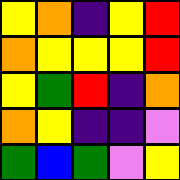[["yellow", "orange", "indigo", "yellow", "red"], ["orange", "yellow", "yellow", "yellow", "red"], ["yellow", "green", "red", "indigo", "orange"], ["orange", "yellow", "indigo", "indigo", "violet"], ["green", "blue", "green", "violet", "yellow"]]